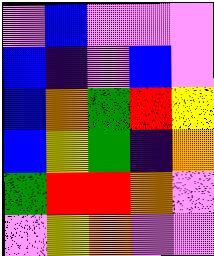[["violet", "blue", "violet", "violet", "violet"], ["blue", "indigo", "violet", "blue", "violet"], ["blue", "orange", "green", "red", "yellow"], ["blue", "yellow", "green", "indigo", "orange"], ["green", "red", "red", "orange", "violet"], ["violet", "yellow", "orange", "violet", "violet"]]